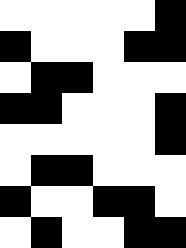[["white", "white", "white", "white", "white", "black"], ["black", "white", "white", "white", "black", "black"], ["white", "black", "black", "white", "white", "white"], ["black", "black", "white", "white", "white", "black"], ["white", "white", "white", "white", "white", "black"], ["white", "black", "black", "white", "white", "white"], ["black", "white", "white", "black", "black", "white"], ["white", "black", "white", "white", "black", "black"]]